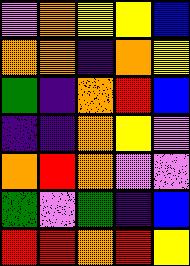[["violet", "orange", "yellow", "yellow", "blue"], ["orange", "orange", "indigo", "orange", "yellow"], ["green", "indigo", "orange", "red", "blue"], ["indigo", "indigo", "orange", "yellow", "violet"], ["orange", "red", "orange", "violet", "violet"], ["green", "violet", "green", "indigo", "blue"], ["red", "red", "orange", "red", "yellow"]]